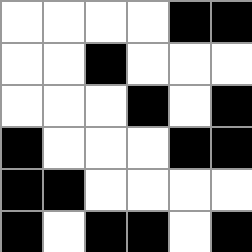[["white", "white", "white", "white", "black", "black"], ["white", "white", "black", "white", "white", "white"], ["white", "white", "white", "black", "white", "black"], ["black", "white", "white", "white", "black", "black"], ["black", "black", "white", "white", "white", "white"], ["black", "white", "black", "black", "white", "black"]]